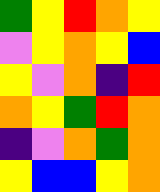[["green", "yellow", "red", "orange", "yellow"], ["violet", "yellow", "orange", "yellow", "blue"], ["yellow", "violet", "orange", "indigo", "red"], ["orange", "yellow", "green", "red", "orange"], ["indigo", "violet", "orange", "green", "orange"], ["yellow", "blue", "blue", "yellow", "orange"]]